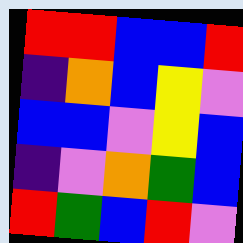[["red", "red", "blue", "blue", "red"], ["indigo", "orange", "blue", "yellow", "violet"], ["blue", "blue", "violet", "yellow", "blue"], ["indigo", "violet", "orange", "green", "blue"], ["red", "green", "blue", "red", "violet"]]